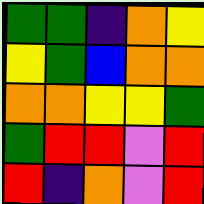[["green", "green", "indigo", "orange", "yellow"], ["yellow", "green", "blue", "orange", "orange"], ["orange", "orange", "yellow", "yellow", "green"], ["green", "red", "red", "violet", "red"], ["red", "indigo", "orange", "violet", "red"]]